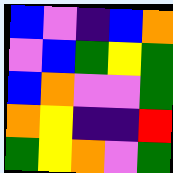[["blue", "violet", "indigo", "blue", "orange"], ["violet", "blue", "green", "yellow", "green"], ["blue", "orange", "violet", "violet", "green"], ["orange", "yellow", "indigo", "indigo", "red"], ["green", "yellow", "orange", "violet", "green"]]